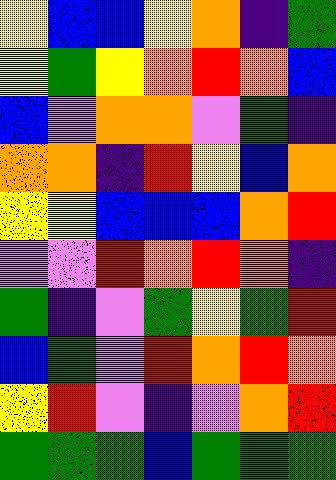[["yellow", "blue", "blue", "yellow", "orange", "indigo", "green"], ["yellow", "green", "yellow", "orange", "red", "orange", "blue"], ["blue", "violet", "orange", "orange", "violet", "green", "indigo"], ["orange", "orange", "indigo", "red", "yellow", "blue", "orange"], ["yellow", "yellow", "blue", "blue", "blue", "orange", "red"], ["violet", "violet", "red", "orange", "red", "orange", "indigo"], ["green", "indigo", "violet", "green", "yellow", "green", "red"], ["blue", "green", "violet", "red", "orange", "red", "orange"], ["yellow", "red", "violet", "indigo", "violet", "orange", "red"], ["green", "green", "green", "blue", "green", "green", "green"]]